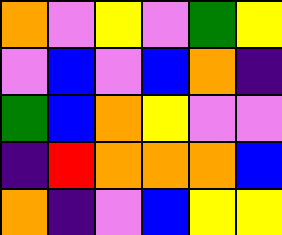[["orange", "violet", "yellow", "violet", "green", "yellow"], ["violet", "blue", "violet", "blue", "orange", "indigo"], ["green", "blue", "orange", "yellow", "violet", "violet"], ["indigo", "red", "orange", "orange", "orange", "blue"], ["orange", "indigo", "violet", "blue", "yellow", "yellow"]]